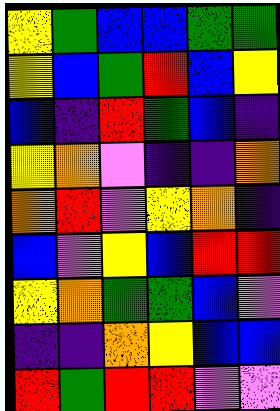[["yellow", "green", "blue", "blue", "green", "green"], ["yellow", "blue", "green", "red", "blue", "yellow"], ["blue", "indigo", "red", "green", "blue", "indigo"], ["yellow", "orange", "violet", "indigo", "indigo", "orange"], ["orange", "red", "violet", "yellow", "orange", "indigo"], ["blue", "violet", "yellow", "blue", "red", "red"], ["yellow", "orange", "green", "green", "blue", "violet"], ["indigo", "indigo", "orange", "yellow", "blue", "blue"], ["red", "green", "red", "red", "violet", "violet"]]